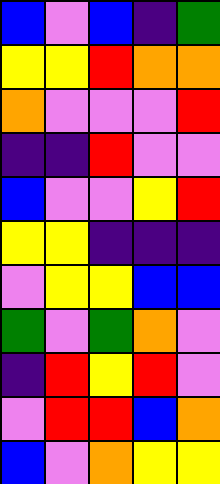[["blue", "violet", "blue", "indigo", "green"], ["yellow", "yellow", "red", "orange", "orange"], ["orange", "violet", "violet", "violet", "red"], ["indigo", "indigo", "red", "violet", "violet"], ["blue", "violet", "violet", "yellow", "red"], ["yellow", "yellow", "indigo", "indigo", "indigo"], ["violet", "yellow", "yellow", "blue", "blue"], ["green", "violet", "green", "orange", "violet"], ["indigo", "red", "yellow", "red", "violet"], ["violet", "red", "red", "blue", "orange"], ["blue", "violet", "orange", "yellow", "yellow"]]